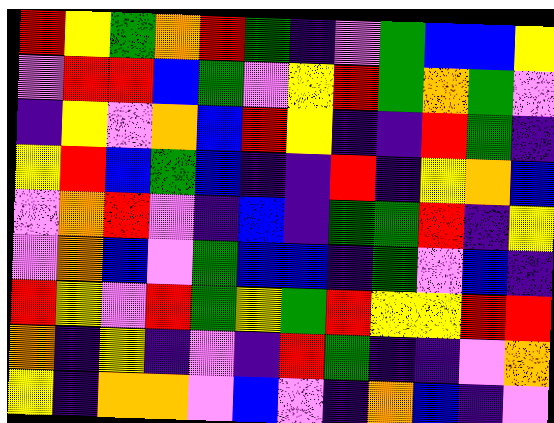[["red", "yellow", "green", "orange", "red", "green", "indigo", "violet", "green", "blue", "blue", "yellow"], ["violet", "red", "red", "blue", "green", "violet", "yellow", "red", "green", "orange", "green", "violet"], ["indigo", "yellow", "violet", "orange", "blue", "red", "yellow", "indigo", "indigo", "red", "green", "indigo"], ["yellow", "red", "blue", "green", "blue", "indigo", "indigo", "red", "indigo", "yellow", "orange", "blue"], ["violet", "orange", "red", "violet", "indigo", "blue", "indigo", "green", "green", "red", "indigo", "yellow"], ["violet", "orange", "blue", "violet", "green", "blue", "blue", "indigo", "green", "violet", "blue", "indigo"], ["red", "yellow", "violet", "red", "green", "yellow", "green", "red", "yellow", "yellow", "red", "red"], ["orange", "indigo", "yellow", "indigo", "violet", "indigo", "red", "green", "indigo", "indigo", "violet", "orange"], ["yellow", "indigo", "orange", "orange", "violet", "blue", "violet", "indigo", "orange", "blue", "indigo", "violet"]]